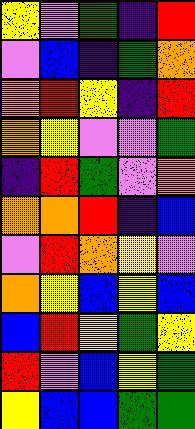[["yellow", "violet", "green", "indigo", "red"], ["violet", "blue", "indigo", "green", "orange"], ["orange", "red", "yellow", "indigo", "red"], ["orange", "yellow", "violet", "violet", "green"], ["indigo", "red", "green", "violet", "orange"], ["orange", "orange", "red", "indigo", "blue"], ["violet", "red", "orange", "yellow", "violet"], ["orange", "yellow", "blue", "yellow", "blue"], ["blue", "red", "yellow", "green", "yellow"], ["red", "violet", "blue", "yellow", "green"], ["yellow", "blue", "blue", "green", "green"]]